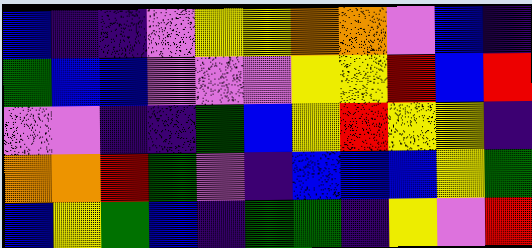[["blue", "indigo", "indigo", "violet", "yellow", "yellow", "orange", "orange", "violet", "blue", "indigo"], ["green", "blue", "blue", "violet", "violet", "violet", "yellow", "yellow", "red", "blue", "red"], ["violet", "violet", "indigo", "indigo", "green", "blue", "yellow", "red", "yellow", "yellow", "indigo"], ["orange", "orange", "red", "green", "violet", "indigo", "blue", "blue", "blue", "yellow", "green"], ["blue", "yellow", "green", "blue", "indigo", "green", "green", "indigo", "yellow", "violet", "red"]]